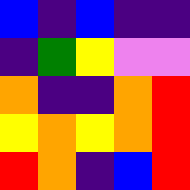[["blue", "indigo", "blue", "indigo", "indigo"], ["indigo", "green", "yellow", "violet", "violet"], ["orange", "indigo", "indigo", "orange", "red"], ["yellow", "orange", "yellow", "orange", "red"], ["red", "orange", "indigo", "blue", "red"]]